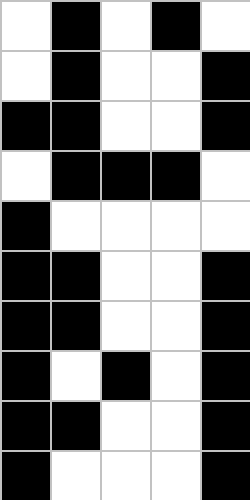[["white", "black", "white", "black", "white"], ["white", "black", "white", "white", "black"], ["black", "black", "white", "white", "black"], ["white", "black", "black", "black", "white"], ["black", "white", "white", "white", "white"], ["black", "black", "white", "white", "black"], ["black", "black", "white", "white", "black"], ["black", "white", "black", "white", "black"], ["black", "black", "white", "white", "black"], ["black", "white", "white", "white", "black"]]